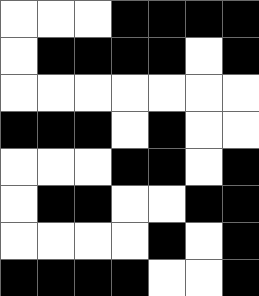[["white", "white", "white", "black", "black", "black", "black"], ["white", "black", "black", "black", "black", "white", "black"], ["white", "white", "white", "white", "white", "white", "white"], ["black", "black", "black", "white", "black", "white", "white"], ["white", "white", "white", "black", "black", "white", "black"], ["white", "black", "black", "white", "white", "black", "black"], ["white", "white", "white", "white", "black", "white", "black"], ["black", "black", "black", "black", "white", "white", "black"]]